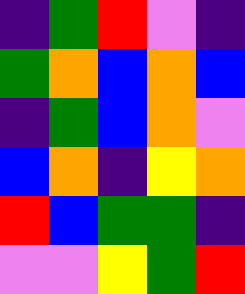[["indigo", "green", "red", "violet", "indigo"], ["green", "orange", "blue", "orange", "blue"], ["indigo", "green", "blue", "orange", "violet"], ["blue", "orange", "indigo", "yellow", "orange"], ["red", "blue", "green", "green", "indigo"], ["violet", "violet", "yellow", "green", "red"]]